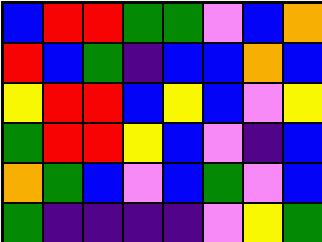[["blue", "red", "red", "green", "green", "violet", "blue", "orange"], ["red", "blue", "green", "indigo", "blue", "blue", "orange", "blue"], ["yellow", "red", "red", "blue", "yellow", "blue", "violet", "yellow"], ["green", "red", "red", "yellow", "blue", "violet", "indigo", "blue"], ["orange", "green", "blue", "violet", "blue", "green", "violet", "blue"], ["green", "indigo", "indigo", "indigo", "indigo", "violet", "yellow", "green"]]